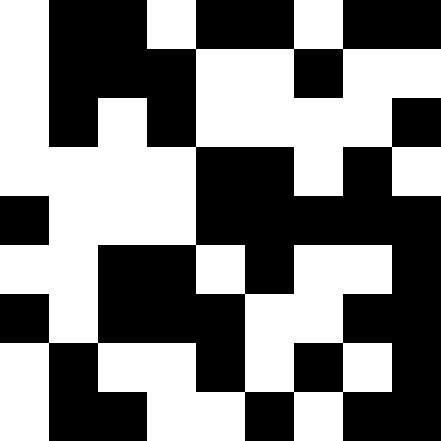[["white", "black", "black", "white", "black", "black", "white", "black", "black"], ["white", "black", "black", "black", "white", "white", "black", "white", "white"], ["white", "black", "white", "black", "white", "white", "white", "white", "black"], ["white", "white", "white", "white", "black", "black", "white", "black", "white"], ["black", "white", "white", "white", "black", "black", "black", "black", "black"], ["white", "white", "black", "black", "white", "black", "white", "white", "black"], ["black", "white", "black", "black", "black", "white", "white", "black", "black"], ["white", "black", "white", "white", "black", "white", "black", "white", "black"], ["white", "black", "black", "white", "white", "black", "white", "black", "black"]]